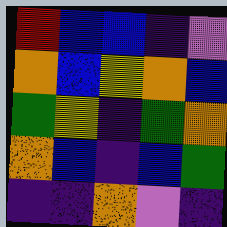[["red", "blue", "blue", "indigo", "violet"], ["orange", "blue", "yellow", "orange", "blue"], ["green", "yellow", "indigo", "green", "orange"], ["orange", "blue", "indigo", "blue", "green"], ["indigo", "indigo", "orange", "violet", "indigo"]]